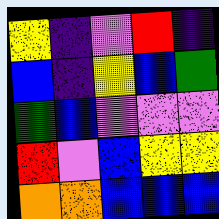[["yellow", "indigo", "violet", "red", "indigo"], ["blue", "indigo", "yellow", "blue", "green"], ["green", "blue", "violet", "violet", "violet"], ["red", "violet", "blue", "yellow", "yellow"], ["orange", "orange", "blue", "blue", "blue"]]